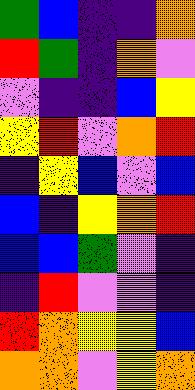[["green", "blue", "indigo", "indigo", "orange"], ["red", "green", "indigo", "orange", "violet"], ["violet", "indigo", "indigo", "blue", "yellow"], ["yellow", "red", "violet", "orange", "red"], ["indigo", "yellow", "blue", "violet", "blue"], ["blue", "indigo", "yellow", "orange", "red"], ["blue", "blue", "green", "violet", "indigo"], ["indigo", "red", "violet", "violet", "indigo"], ["red", "orange", "yellow", "yellow", "blue"], ["orange", "orange", "violet", "yellow", "orange"]]